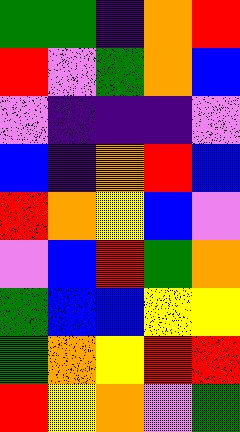[["green", "green", "indigo", "orange", "red"], ["red", "violet", "green", "orange", "blue"], ["violet", "indigo", "indigo", "indigo", "violet"], ["blue", "indigo", "orange", "red", "blue"], ["red", "orange", "yellow", "blue", "violet"], ["violet", "blue", "red", "green", "orange"], ["green", "blue", "blue", "yellow", "yellow"], ["green", "orange", "yellow", "red", "red"], ["red", "yellow", "orange", "violet", "green"]]